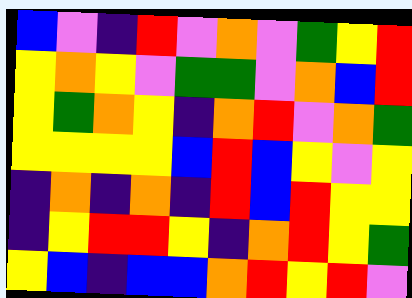[["blue", "violet", "indigo", "red", "violet", "orange", "violet", "green", "yellow", "red"], ["yellow", "orange", "yellow", "violet", "green", "green", "violet", "orange", "blue", "red"], ["yellow", "green", "orange", "yellow", "indigo", "orange", "red", "violet", "orange", "green"], ["yellow", "yellow", "yellow", "yellow", "blue", "red", "blue", "yellow", "violet", "yellow"], ["indigo", "orange", "indigo", "orange", "indigo", "red", "blue", "red", "yellow", "yellow"], ["indigo", "yellow", "red", "red", "yellow", "indigo", "orange", "red", "yellow", "green"], ["yellow", "blue", "indigo", "blue", "blue", "orange", "red", "yellow", "red", "violet"]]